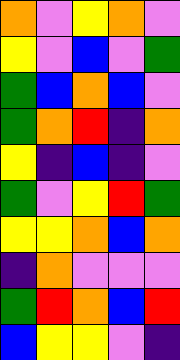[["orange", "violet", "yellow", "orange", "violet"], ["yellow", "violet", "blue", "violet", "green"], ["green", "blue", "orange", "blue", "violet"], ["green", "orange", "red", "indigo", "orange"], ["yellow", "indigo", "blue", "indigo", "violet"], ["green", "violet", "yellow", "red", "green"], ["yellow", "yellow", "orange", "blue", "orange"], ["indigo", "orange", "violet", "violet", "violet"], ["green", "red", "orange", "blue", "red"], ["blue", "yellow", "yellow", "violet", "indigo"]]